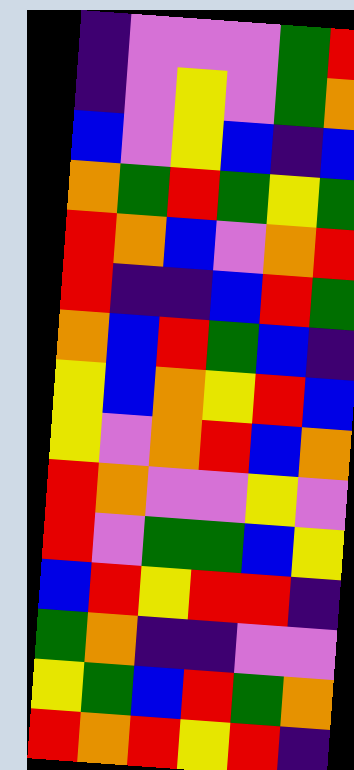[["indigo", "violet", "violet", "violet", "green", "red"], ["indigo", "violet", "yellow", "violet", "green", "orange"], ["blue", "violet", "yellow", "blue", "indigo", "blue"], ["orange", "green", "red", "green", "yellow", "green"], ["red", "orange", "blue", "violet", "orange", "red"], ["red", "indigo", "indigo", "blue", "red", "green"], ["orange", "blue", "red", "green", "blue", "indigo"], ["yellow", "blue", "orange", "yellow", "red", "blue"], ["yellow", "violet", "orange", "red", "blue", "orange"], ["red", "orange", "violet", "violet", "yellow", "violet"], ["red", "violet", "green", "green", "blue", "yellow"], ["blue", "red", "yellow", "red", "red", "indigo"], ["green", "orange", "indigo", "indigo", "violet", "violet"], ["yellow", "green", "blue", "red", "green", "orange"], ["red", "orange", "red", "yellow", "red", "indigo"]]